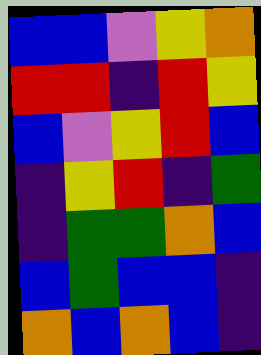[["blue", "blue", "violet", "yellow", "orange"], ["red", "red", "indigo", "red", "yellow"], ["blue", "violet", "yellow", "red", "blue"], ["indigo", "yellow", "red", "indigo", "green"], ["indigo", "green", "green", "orange", "blue"], ["blue", "green", "blue", "blue", "indigo"], ["orange", "blue", "orange", "blue", "indigo"]]